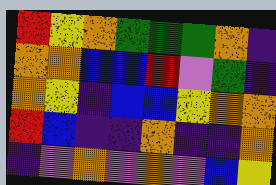[["red", "yellow", "orange", "green", "green", "green", "orange", "indigo"], ["orange", "orange", "blue", "blue", "red", "violet", "green", "indigo"], ["orange", "yellow", "indigo", "blue", "blue", "yellow", "orange", "orange"], ["red", "blue", "indigo", "indigo", "orange", "indigo", "indigo", "orange"], ["indigo", "violet", "orange", "violet", "orange", "violet", "blue", "yellow"]]